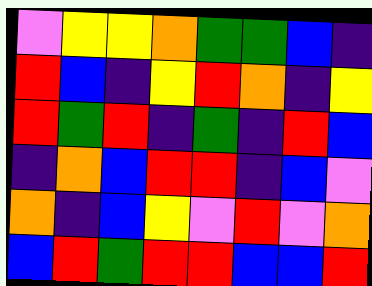[["violet", "yellow", "yellow", "orange", "green", "green", "blue", "indigo"], ["red", "blue", "indigo", "yellow", "red", "orange", "indigo", "yellow"], ["red", "green", "red", "indigo", "green", "indigo", "red", "blue"], ["indigo", "orange", "blue", "red", "red", "indigo", "blue", "violet"], ["orange", "indigo", "blue", "yellow", "violet", "red", "violet", "orange"], ["blue", "red", "green", "red", "red", "blue", "blue", "red"]]